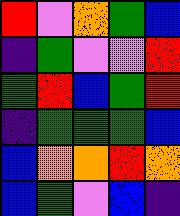[["red", "violet", "orange", "green", "blue"], ["indigo", "green", "violet", "violet", "red"], ["green", "red", "blue", "green", "red"], ["indigo", "green", "green", "green", "blue"], ["blue", "orange", "orange", "red", "orange"], ["blue", "green", "violet", "blue", "indigo"]]